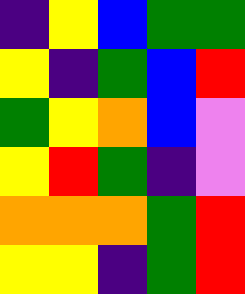[["indigo", "yellow", "blue", "green", "green"], ["yellow", "indigo", "green", "blue", "red"], ["green", "yellow", "orange", "blue", "violet"], ["yellow", "red", "green", "indigo", "violet"], ["orange", "orange", "orange", "green", "red"], ["yellow", "yellow", "indigo", "green", "red"]]